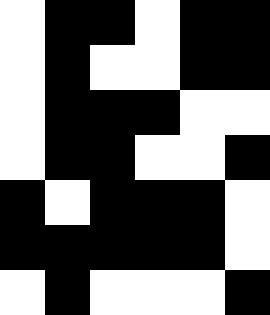[["white", "black", "black", "white", "black", "black"], ["white", "black", "white", "white", "black", "black"], ["white", "black", "black", "black", "white", "white"], ["white", "black", "black", "white", "white", "black"], ["black", "white", "black", "black", "black", "white"], ["black", "black", "black", "black", "black", "white"], ["white", "black", "white", "white", "white", "black"]]